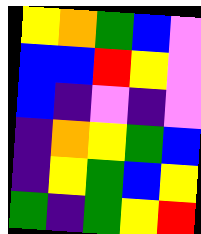[["yellow", "orange", "green", "blue", "violet"], ["blue", "blue", "red", "yellow", "violet"], ["blue", "indigo", "violet", "indigo", "violet"], ["indigo", "orange", "yellow", "green", "blue"], ["indigo", "yellow", "green", "blue", "yellow"], ["green", "indigo", "green", "yellow", "red"]]